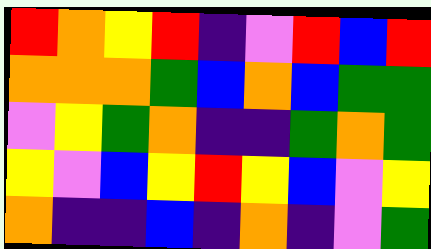[["red", "orange", "yellow", "red", "indigo", "violet", "red", "blue", "red"], ["orange", "orange", "orange", "green", "blue", "orange", "blue", "green", "green"], ["violet", "yellow", "green", "orange", "indigo", "indigo", "green", "orange", "green"], ["yellow", "violet", "blue", "yellow", "red", "yellow", "blue", "violet", "yellow"], ["orange", "indigo", "indigo", "blue", "indigo", "orange", "indigo", "violet", "green"]]